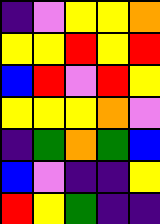[["indigo", "violet", "yellow", "yellow", "orange"], ["yellow", "yellow", "red", "yellow", "red"], ["blue", "red", "violet", "red", "yellow"], ["yellow", "yellow", "yellow", "orange", "violet"], ["indigo", "green", "orange", "green", "blue"], ["blue", "violet", "indigo", "indigo", "yellow"], ["red", "yellow", "green", "indigo", "indigo"]]